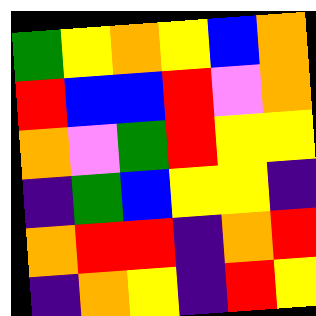[["green", "yellow", "orange", "yellow", "blue", "orange"], ["red", "blue", "blue", "red", "violet", "orange"], ["orange", "violet", "green", "red", "yellow", "yellow"], ["indigo", "green", "blue", "yellow", "yellow", "indigo"], ["orange", "red", "red", "indigo", "orange", "red"], ["indigo", "orange", "yellow", "indigo", "red", "yellow"]]